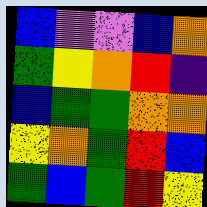[["blue", "violet", "violet", "blue", "orange"], ["green", "yellow", "orange", "red", "indigo"], ["blue", "green", "green", "orange", "orange"], ["yellow", "orange", "green", "red", "blue"], ["green", "blue", "green", "red", "yellow"]]